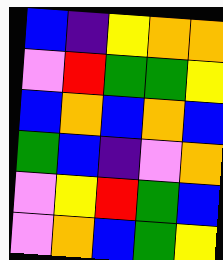[["blue", "indigo", "yellow", "orange", "orange"], ["violet", "red", "green", "green", "yellow"], ["blue", "orange", "blue", "orange", "blue"], ["green", "blue", "indigo", "violet", "orange"], ["violet", "yellow", "red", "green", "blue"], ["violet", "orange", "blue", "green", "yellow"]]